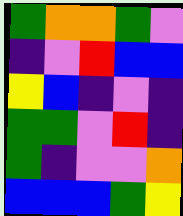[["green", "orange", "orange", "green", "violet"], ["indigo", "violet", "red", "blue", "blue"], ["yellow", "blue", "indigo", "violet", "indigo"], ["green", "green", "violet", "red", "indigo"], ["green", "indigo", "violet", "violet", "orange"], ["blue", "blue", "blue", "green", "yellow"]]